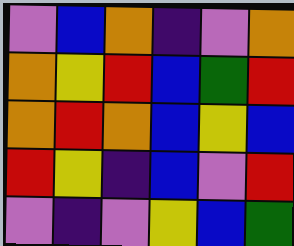[["violet", "blue", "orange", "indigo", "violet", "orange"], ["orange", "yellow", "red", "blue", "green", "red"], ["orange", "red", "orange", "blue", "yellow", "blue"], ["red", "yellow", "indigo", "blue", "violet", "red"], ["violet", "indigo", "violet", "yellow", "blue", "green"]]